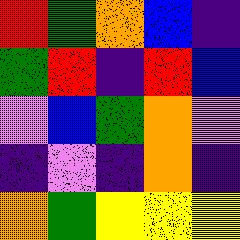[["red", "green", "orange", "blue", "indigo"], ["green", "red", "indigo", "red", "blue"], ["violet", "blue", "green", "orange", "violet"], ["indigo", "violet", "indigo", "orange", "indigo"], ["orange", "green", "yellow", "yellow", "yellow"]]